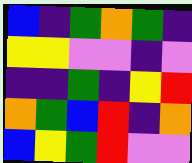[["blue", "indigo", "green", "orange", "green", "indigo"], ["yellow", "yellow", "violet", "violet", "indigo", "violet"], ["indigo", "indigo", "green", "indigo", "yellow", "red"], ["orange", "green", "blue", "red", "indigo", "orange"], ["blue", "yellow", "green", "red", "violet", "violet"]]